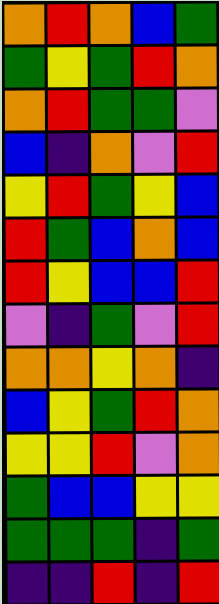[["orange", "red", "orange", "blue", "green"], ["green", "yellow", "green", "red", "orange"], ["orange", "red", "green", "green", "violet"], ["blue", "indigo", "orange", "violet", "red"], ["yellow", "red", "green", "yellow", "blue"], ["red", "green", "blue", "orange", "blue"], ["red", "yellow", "blue", "blue", "red"], ["violet", "indigo", "green", "violet", "red"], ["orange", "orange", "yellow", "orange", "indigo"], ["blue", "yellow", "green", "red", "orange"], ["yellow", "yellow", "red", "violet", "orange"], ["green", "blue", "blue", "yellow", "yellow"], ["green", "green", "green", "indigo", "green"], ["indigo", "indigo", "red", "indigo", "red"]]